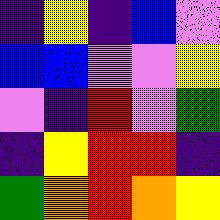[["indigo", "yellow", "indigo", "blue", "violet"], ["blue", "blue", "violet", "violet", "yellow"], ["violet", "indigo", "red", "violet", "green"], ["indigo", "yellow", "red", "red", "indigo"], ["green", "orange", "red", "orange", "yellow"]]